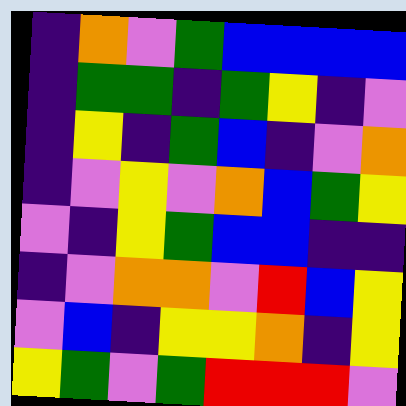[["indigo", "orange", "violet", "green", "blue", "blue", "blue", "blue"], ["indigo", "green", "green", "indigo", "green", "yellow", "indigo", "violet"], ["indigo", "yellow", "indigo", "green", "blue", "indigo", "violet", "orange"], ["indigo", "violet", "yellow", "violet", "orange", "blue", "green", "yellow"], ["violet", "indigo", "yellow", "green", "blue", "blue", "indigo", "indigo"], ["indigo", "violet", "orange", "orange", "violet", "red", "blue", "yellow"], ["violet", "blue", "indigo", "yellow", "yellow", "orange", "indigo", "yellow"], ["yellow", "green", "violet", "green", "red", "red", "red", "violet"]]